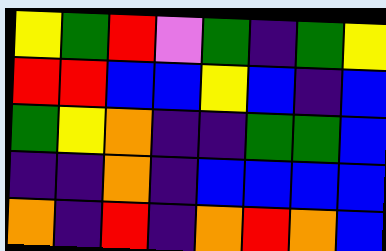[["yellow", "green", "red", "violet", "green", "indigo", "green", "yellow"], ["red", "red", "blue", "blue", "yellow", "blue", "indigo", "blue"], ["green", "yellow", "orange", "indigo", "indigo", "green", "green", "blue"], ["indigo", "indigo", "orange", "indigo", "blue", "blue", "blue", "blue"], ["orange", "indigo", "red", "indigo", "orange", "red", "orange", "blue"]]